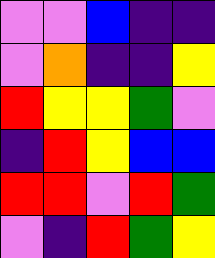[["violet", "violet", "blue", "indigo", "indigo"], ["violet", "orange", "indigo", "indigo", "yellow"], ["red", "yellow", "yellow", "green", "violet"], ["indigo", "red", "yellow", "blue", "blue"], ["red", "red", "violet", "red", "green"], ["violet", "indigo", "red", "green", "yellow"]]